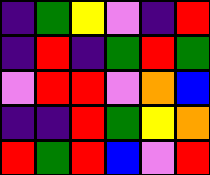[["indigo", "green", "yellow", "violet", "indigo", "red"], ["indigo", "red", "indigo", "green", "red", "green"], ["violet", "red", "red", "violet", "orange", "blue"], ["indigo", "indigo", "red", "green", "yellow", "orange"], ["red", "green", "red", "blue", "violet", "red"]]